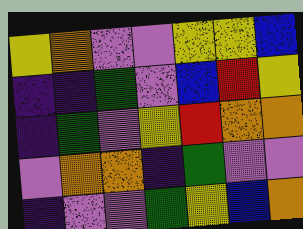[["yellow", "orange", "violet", "violet", "yellow", "yellow", "blue"], ["indigo", "indigo", "green", "violet", "blue", "red", "yellow"], ["indigo", "green", "violet", "yellow", "red", "orange", "orange"], ["violet", "orange", "orange", "indigo", "green", "violet", "violet"], ["indigo", "violet", "violet", "green", "yellow", "blue", "orange"]]